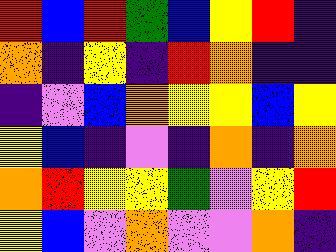[["red", "blue", "red", "green", "blue", "yellow", "red", "indigo"], ["orange", "indigo", "yellow", "indigo", "red", "orange", "indigo", "indigo"], ["indigo", "violet", "blue", "orange", "yellow", "yellow", "blue", "yellow"], ["yellow", "blue", "indigo", "violet", "indigo", "orange", "indigo", "orange"], ["orange", "red", "yellow", "yellow", "green", "violet", "yellow", "red"], ["yellow", "blue", "violet", "orange", "violet", "violet", "orange", "indigo"]]